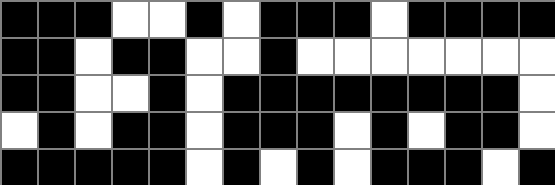[["black", "black", "black", "white", "white", "black", "white", "black", "black", "black", "white", "black", "black", "black", "black"], ["black", "black", "white", "black", "black", "white", "white", "black", "white", "white", "white", "white", "white", "white", "white"], ["black", "black", "white", "white", "black", "white", "black", "black", "black", "black", "black", "black", "black", "black", "white"], ["white", "black", "white", "black", "black", "white", "black", "black", "black", "white", "black", "white", "black", "black", "white"], ["black", "black", "black", "black", "black", "white", "black", "white", "black", "white", "black", "black", "black", "white", "black"]]